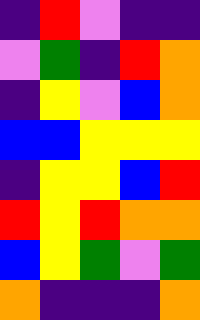[["indigo", "red", "violet", "indigo", "indigo"], ["violet", "green", "indigo", "red", "orange"], ["indigo", "yellow", "violet", "blue", "orange"], ["blue", "blue", "yellow", "yellow", "yellow"], ["indigo", "yellow", "yellow", "blue", "red"], ["red", "yellow", "red", "orange", "orange"], ["blue", "yellow", "green", "violet", "green"], ["orange", "indigo", "indigo", "indigo", "orange"]]